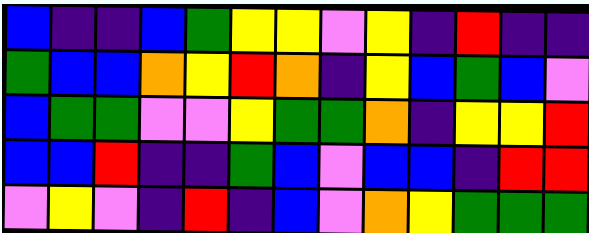[["blue", "indigo", "indigo", "blue", "green", "yellow", "yellow", "violet", "yellow", "indigo", "red", "indigo", "indigo"], ["green", "blue", "blue", "orange", "yellow", "red", "orange", "indigo", "yellow", "blue", "green", "blue", "violet"], ["blue", "green", "green", "violet", "violet", "yellow", "green", "green", "orange", "indigo", "yellow", "yellow", "red"], ["blue", "blue", "red", "indigo", "indigo", "green", "blue", "violet", "blue", "blue", "indigo", "red", "red"], ["violet", "yellow", "violet", "indigo", "red", "indigo", "blue", "violet", "orange", "yellow", "green", "green", "green"]]